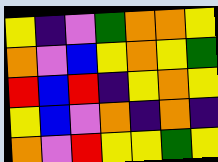[["yellow", "indigo", "violet", "green", "orange", "orange", "yellow"], ["orange", "violet", "blue", "yellow", "orange", "yellow", "green"], ["red", "blue", "red", "indigo", "yellow", "orange", "yellow"], ["yellow", "blue", "violet", "orange", "indigo", "orange", "indigo"], ["orange", "violet", "red", "yellow", "yellow", "green", "yellow"]]